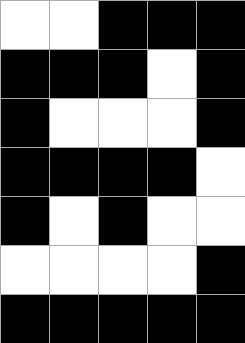[["white", "white", "black", "black", "black"], ["black", "black", "black", "white", "black"], ["black", "white", "white", "white", "black"], ["black", "black", "black", "black", "white"], ["black", "white", "black", "white", "white"], ["white", "white", "white", "white", "black"], ["black", "black", "black", "black", "black"]]